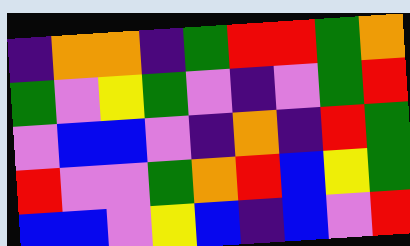[["indigo", "orange", "orange", "indigo", "green", "red", "red", "green", "orange"], ["green", "violet", "yellow", "green", "violet", "indigo", "violet", "green", "red"], ["violet", "blue", "blue", "violet", "indigo", "orange", "indigo", "red", "green"], ["red", "violet", "violet", "green", "orange", "red", "blue", "yellow", "green"], ["blue", "blue", "violet", "yellow", "blue", "indigo", "blue", "violet", "red"]]